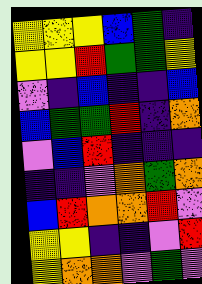[["yellow", "yellow", "yellow", "blue", "green", "indigo"], ["yellow", "yellow", "red", "green", "green", "yellow"], ["violet", "indigo", "blue", "indigo", "indigo", "blue"], ["blue", "green", "green", "red", "indigo", "orange"], ["violet", "blue", "red", "indigo", "indigo", "indigo"], ["indigo", "indigo", "violet", "orange", "green", "orange"], ["blue", "red", "orange", "orange", "red", "violet"], ["yellow", "yellow", "indigo", "indigo", "violet", "red"], ["yellow", "orange", "orange", "violet", "green", "violet"]]